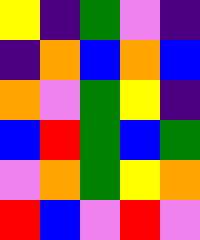[["yellow", "indigo", "green", "violet", "indigo"], ["indigo", "orange", "blue", "orange", "blue"], ["orange", "violet", "green", "yellow", "indigo"], ["blue", "red", "green", "blue", "green"], ["violet", "orange", "green", "yellow", "orange"], ["red", "blue", "violet", "red", "violet"]]